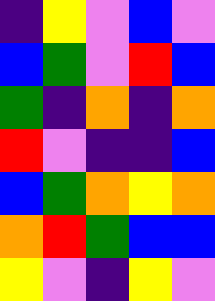[["indigo", "yellow", "violet", "blue", "violet"], ["blue", "green", "violet", "red", "blue"], ["green", "indigo", "orange", "indigo", "orange"], ["red", "violet", "indigo", "indigo", "blue"], ["blue", "green", "orange", "yellow", "orange"], ["orange", "red", "green", "blue", "blue"], ["yellow", "violet", "indigo", "yellow", "violet"]]